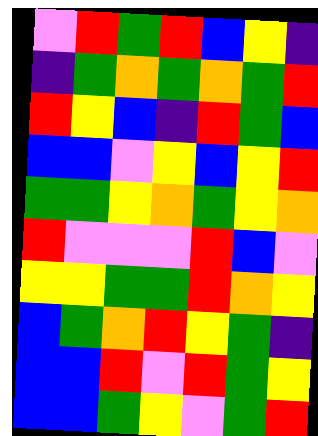[["violet", "red", "green", "red", "blue", "yellow", "indigo"], ["indigo", "green", "orange", "green", "orange", "green", "red"], ["red", "yellow", "blue", "indigo", "red", "green", "blue"], ["blue", "blue", "violet", "yellow", "blue", "yellow", "red"], ["green", "green", "yellow", "orange", "green", "yellow", "orange"], ["red", "violet", "violet", "violet", "red", "blue", "violet"], ["yellow", "yellow", "green", "green", "red", "orange", "yellow"], ["blue", "green", "orange", "red", "yellow", "green", "indigo"], ["blue", "blue", "red", "violet", "red", "green", "yellow"], ["blue", "blue", "green", "yellow", "violet", "green", "red"]]